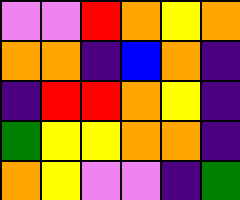[["violet", "violet", "red", "orange", "yellow", "orange"], ["orange", "orange", "indigo", "blue", "orange", "indigo"], ["indigo", "red", "red", "orange", "yellow", "indigo"], ["green", "yellow", "yellow", "orange", "orange", "indigo"], ["orange", "yellow", "violet", "violet", "indigo", "green"]]